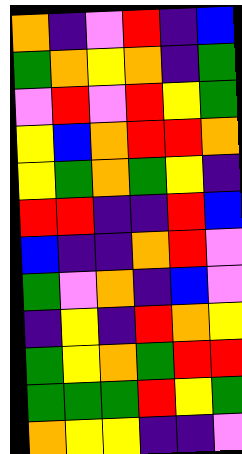[["orange", "indigo", "violet", "red", "indigo", "blue"], ["green", "orange", "yellow", "orange", "indigo", "green"], ["violet", "red", "violet", "red", "yellow", "green"], ["yellow", "blue", "orange", "red", "red", "orange"], ["yellow", "green", "orange", "green", "yellow", "indigo"], ["red", "red", "indigo", "indigo", "red", "blue"], ["blue", "indigo", "indigo", "orange", "red", "violet"], ["green", "violet", "orange", "indigo", "blue", "violet"], ["indigo", "yellow", "indigo", "red", "orange", "yellow"], ["green", "yellow", "orange", "green", "red", "red"], ["green", "green", "green", "red", "yellow", "green"], ["orange", "yellow", "yellow", "indigo", "indigo", "violet"]]